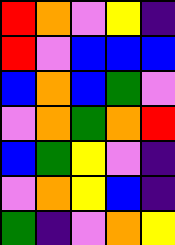[["red", "orange", "violet", "yellow", "indigo"], ["red", "violet", "blue", "blue", "blue"], ["blue", "orange", "blue", "green", "violet"], ["violet", "orange", "green", "orange", "red"], ["blue", "green", "yellow", "violet", "indigo"], ["violet", "orange", "yellow", "blue", "indigo"], ["green", "indigo", "violet", "orange", "yellow"]]